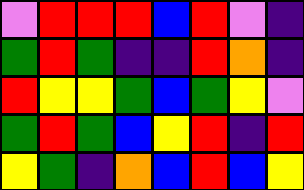[["violet", "red", "red", "red", "blue", "red", "violet", "indigo"], ["green", "red", "green", "indigo", "indigo", "red", "orange", "indigo"], ["red", "yellow", "yellow", "green", "blue", "green", "yellow", "violet"], ["green", "red", "green", "blue", "yellow", "red", "indigo", "red"], ["yellow", "green", "indigo", "orange", "blue", "red", "blue", "yellow"]]